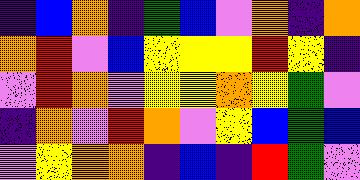[["indigo", "blue", "orange", "indigo", "green", "blue", "violet", "orange", "indigo", "orange"], ["orange", "red", "violet", "blue", "yellow", "yellow", "yellow", "red", "yellow", "indigo"], ["violet", "red", "orange", "violet", "yellow", "yellow", "orange", "yellow", "green", "violet"], ["indigo", "orange", "violet", "red", "orange", "violet", "yellow", "blue", "green", "blue"], ["violet", "yellow", "orange", "orange", "indigo", "blue", "indigo", "red", "green", "violet"]]